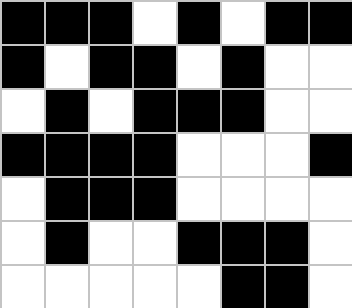[["black", "black", "black", "white", "black", "white", "black", "black"], ["black", "white", "black", "black", "white", "black", "white", "white"], ["white", "black", "white", "black", "black", "black", "white", "white"], ["black", "black", "black", "black", "white", "white", "white", "black"], ["white", "black", "black", "black", "white", "white", "white", "white"], ["white", "black", "white", "white", "black", "black", "black", "white"], ["white", "white", "white", "white", "white", "black", "black", "white"]]